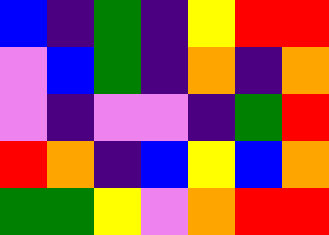[["blue", "indigo", "green", "indigo", "yellow", "red", "red"], ["violet", "blue", "green", "indigo", "orange", "indigo", "orange"], ["violet", "indigo", "violet", "violet", "indigo", "green", "red"], ["red", "orange", "indigo", "blue", "yellow", "blue", "orange"], ["green", "green", "yellow", "violet", "orange", "red", "red"]]